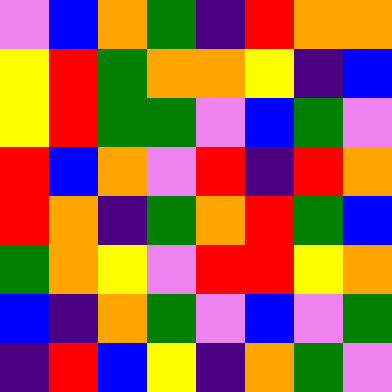[["violet", "blue", "orange", "green", "indigo", "red", "orange", "orange"], ["yellow", "red", "green", "orange", "orange", "yellow", "indigo", "blue"], ["yellow", "red", "green", "green", "violet", "blue", "green", "violet"], ["red", "blue", "orange", "violet", "red", "indigo", "red", "orange"], ["red", "orange", "indigo", "green", "orange", "red", "green", "blue"], ["green", "orange", "yellow", "violet", "red", "red", "yellow", "orange"], ["blue", "indigo", "orange", "green", "violet", "blue", "violet", "green"], ["indigo", "red", "blue", "yellow", "indigo", "orange", "green", "violet"]]